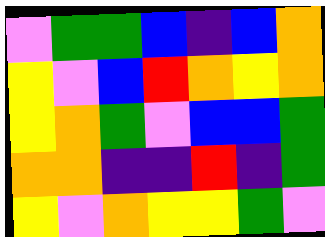[["violet", "green", "green", "blue", "indigo", "blue", "orange"], ["yellow", "violet", "blue", "red", "orange", "yellow", "orange"], ["yellow", "orange", "green", "violet", "blue", "blue", "green"], ["orange", "orange", "indigo", "indigo", "red", "indigo", "green"], ["yellow", "violet", "orange", "yellow", "yellow", "green", "violet"]]